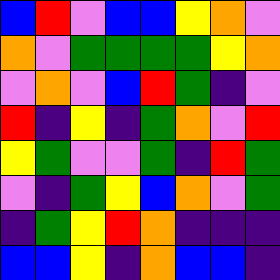[["blue", "red", "violet", "blue", "blue", "yellow", "orange", "violet"], ["orange", "violet", "green", "green", "green", "green", "yellow", "orange"], ["violet", "orange", "violet", "blue", "red", "green", "indigo", "violet"], ["red", "indigo", "yellow", "indigo", "green", "orange", "violet", "red"], ["yellow", "green", "violet", "violet", "green", "indigo", "red", "green"], ["violet", "indigo", "green", "yellow", "blue", "orange", "violet", "green"], ["indigo", "green", "yellow", "red", "orange", "indigo", "indigo", "indigo"], ["blue", "blue", "yellow", "indigo", "orange", "blue", "blue", "indigo"]]